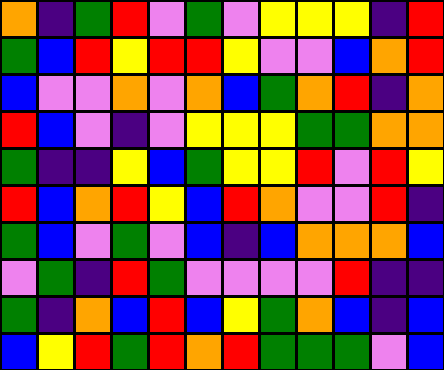[["orange", "indigo", "green", "red", "violet", "green", "violet", "yellow", "yellow", "yellow", "indigo", "red"], ["green", "blue", "red", "yellow", "red", "red", "yellow", "violet", "violet", "blue", "orange", "red"], ["blue", "violet", "violet", "orange", "violet", "orange", "blue", "green", "orange", "red", "indigo", "orange"], ["red", "blue", "violet", "indigo", "violet", "yellow", "yellow", "yellow", "green", "green", "orange", "orange"], ["green", "indigo", "indigo", "yellow", "blue", "green", "yellow", "yellow", "red", "violet", "red", "yellow"], ["red", "blue", "orange", "red", "yellow", "blue", "red", "orange", "violet", "violet", "red", "indigo"], ["green", "blue", "violet", "green", "violet", "blue", "indigo", "blue", "orange", "orange", "orange", "blue"], ["violet", "green", "indigo", "red", "green", "violet", "violet", "violet", "violet", "red", "indigo", "indigo"], ["green", "indigo", "orange", "blue", "red", "blue", "yellow", "green", "orange", "blue", "indigo", "blue"], ["blue", "yellow", "red", "green", "red", "orange", "red", "green", "green", "green", "violet", "blue"]]